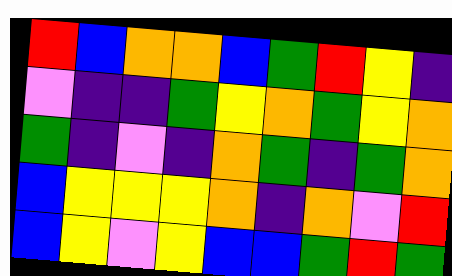[["red", "blue", "orange", "orange", "blue", "green", "red", "yellow", "indigo"], ["violet", "indigo", "indigo", "green", "yellow", "orange", "green", "yellow", "orange"], ["green", "indigo", "violet", "indigo", "orange", "green", "indigo", "green", "orange"], ["blue", "yellow", "yellow", "yellow", "orange", "indigo", "orange", "violet", "red"], ["blue", "yellow", "violet", "yellow", "blue", "blue", "green", "red", "green"]]